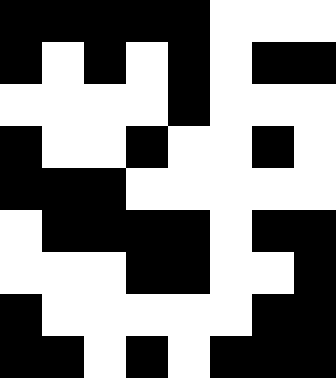[["black", "black", "black", "black", "black", "white", "white", "white"], ["black", "white", "black", "white", "black", "white", "black", "black"], ["white", "white", "white", "white", "black", "white", "white", "white"], ["black", "white", "white", "black", "white", "white", "black", "white"], ["black", "black", "black", "white", "white", "white", "white", "white"], ["white", "black", "black", "black", "black", "white", "black", "black"], ["white", "white", "white", "black", "black", "white", "white", "black"], ["black", "white", "white", "white", "white", "white", "black", "black"], ["black", "black", "white", "black", "white", "black", "black", "black"]]